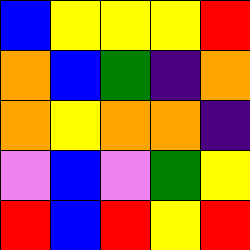[["blue", "yellow", "yellow", "yellow", "red"], ["orange", "blue", "green", "indigo", "orange"], ["orange", "yellow", "orange", "orange", "indigo"], ["violet", "blue", "violet", "green", "yellow"], ["red", "blue", "red", "yellow", "red"]]